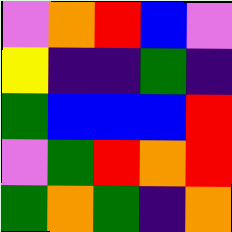[["violet", "orange", "red", "blue", "violet"], ["yellow", "indigo", "indigo", "green", "indigo"], ["green", "blue", "blue", "blue", "red"], ["violet", "green", "red", "orange", "red"], ["green", "orange", "green", "indigo", "orange"]]